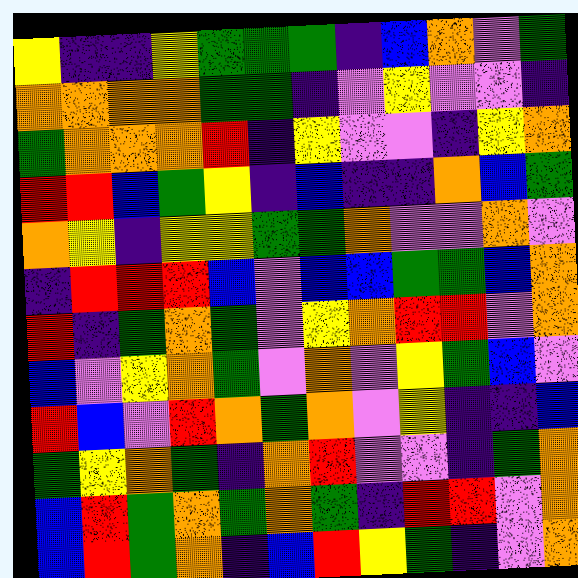[["yellow", "indigo", "indigo", "yellow", "green", "green", "green", "indigo", "blue", "orange", "violet", "green"], ["orange", "orange", "orange", "orange", "green", "green", "indigo", "violet", "yellow", "violet", "violet", "indigo"], ["green", "orange", "orange", "orange", "red", "indigo", "yellow", "violet", "violet", "indigo", "yellow", "orange"], ["red", "red", "blue", "green", "yellow", "indigo", "blue", "indigo", "indigo", "orange", "blue", "green"], ["orange", "yellow", "indigo", "yellow", "yellow", "green", "green", "orange", "violet", "violet", "orange", "violet"], ["indigo", "red", "red", "red", "blue", "violet", "blue", "blue", "green", "green", "blue", "orange"], ["red", "indigo", "green", "orange", "green", "violet", "yellow", "orange", "red", "red", "violet", "orange"], ["blue", "violet", "yellow", "orange", "green", "violet", "orange", "violet", "yellow", "green", "blue", "violet"], ["red", "blue", "violet", "red", "orange", "green", "orange", "violet", "yellow", "indigo", "indigo", "blue"], ["green", "yellow", "orange", "green", "indigo", "orange", "red", "violet", "violet", "indigo", "green", "orange"], ["blue", "red", "green", "orange", "green", "orange", "green", "indigo", "red", "red", "violet", "orange"], ["blue", "red", "green", "orange", "indigo", "blue", "red", "yellow", "green", "indigo", "violet", "orange"]]